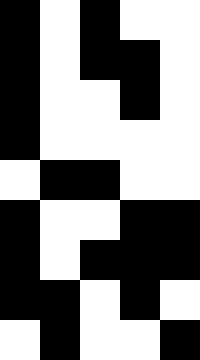[["black", "white", "black", "white", "white"], ["black", "white", "black", "black", "white"], ["black", "white", "white", "black", "white"], ["black", "white", "white", "white", "white"], ["white", "black", "black", "white", "white"], ["black", "white", "white", "black", "black"], ["black", "white", "black", "black", "black"], ["black", "black", "white", "black", "white"], ["white", "black", "white", "white", "black"]]